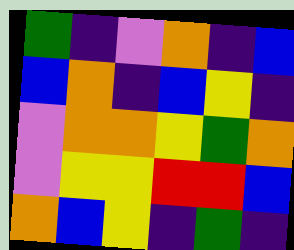[["green", "indigo", "violet", "orange", "indigo", "blue"], ["blue", "orange", "indigo", "blue", "yellow", "indigo"], ["violet", "orange", "orange", "yellow", "green", "orange"], ["violet", "yellow", "yellow", "red", "red", "blue"], ["orange", "blue", "yellow", "indigo", "green", "indigo"]]